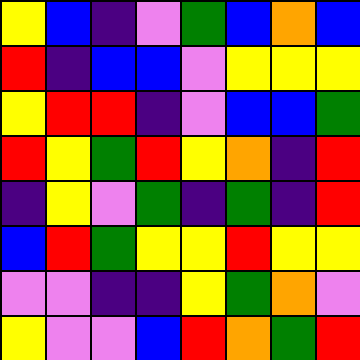[["yellow", "blue", "indigo", "violet", "green", "blue", "orange", "blue"], ["red", "indigo", "blue", "blue", "violet", "yellow", "yellow", "yellow"], ["yellow", "red", "red", "indigo", "violet", "blue", "blue", "green"], ["red", "yellow", "green", "red", "yellow", "orange", "indigo", "red"], ["indigo", "yellow", "violet", "green", "indigo", "green", "indigo", "red"], ["blue", "red", "green", "yellow", "yellow", "red", "yellow", "yellow"], ["violet", "violet", "indigo", "indigo", "yellow", "green", "orange", "violet"], ["yellow", "violet", "violet", "blue", "red", "orange", "green", "red"]]